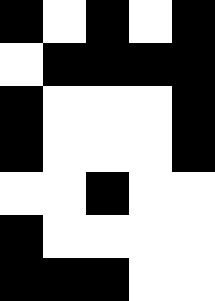[["black", "white", "black", "white", "black"], ["white", "black", "black", "black", "black"], ["black", "white", "white", "white", "black"], ["black", "white", "white", "white", "black"], ["white", "white", "black", "white", "white"], ["black", "white", "white", "white", "white"], ["black", "black", "black", "white", "white"]]